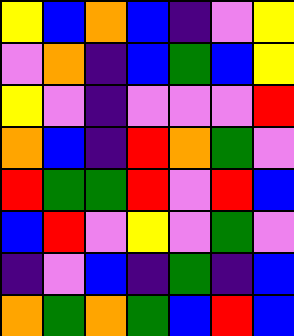[["yellow", "blue", "orange", "blue", "indigo", "violet", "yellow"], ["violet", "orange", "indigo", "blue", "green", "blue", "yellow"], ["yellow", "violet", "indigo", "violet", "violet", "violet", "red"], ["orange", "blue", "indigo", "red", "orange", "green", "violet"], ["red", "green", "green", "red", "violet", "red", "blue"], ["blue", "red", "violet", "yellow", "violet", "green", "violet"], ["indigo", "violet", "blue", "indigo", "green", "indigo", "blue"], ["orange", "green", "orange", "green", "blue", "red", "blue"]]